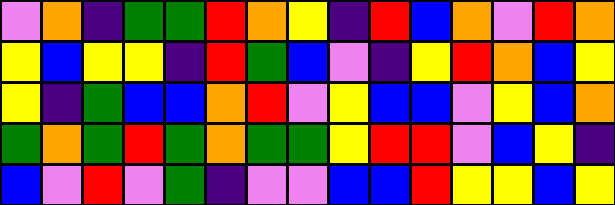[["violet", "orange", "indigo", "green", "green", "red", "orange", "yellow", "indigo", "red", "blue", "orange", "violet", "red", "orange"], ["yellow", "blue", "yellow", "yellow", "indigo", "red", "green", "blue", "violet", "indigo", "yellow", "red", "orange", "blue", "yellow"], ["yellow", "indigo", "green", "blue", "blue", "orange", "red", "violet", "yellow", "blue", "blue", "violet", "yellow", "blue", "orange"], ["green", "orange", "green", "red", "green", "orange", "green", "green", "yellow", "red", "red", "violet", "blue", "yellow", "indigo"], ["blue", "violet", "red", "violet", "green", "indigo", "violet", "violet", "blue", "blue", "red", "yellow", "yellow", "blue", "yellow"]]